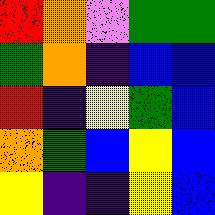[["red", "orange", "violet", "green", "green"], ["green", "orange", "indigo", "blue", "blue"], ["red", "indigo", "yellow", "green", "blue"], ["orange", "green", "blue", "yellow", "blue"], ["yellow", "indigo", "indigo", "yellow", "blue"]]